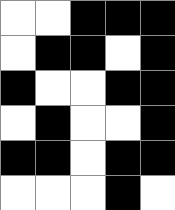[["white", "white", "black", "black", "black"], ["white", "black", "black", "white", "black"], ["black", "white", "white", "black", "black"], ["white", "black", "white", "white", "black"], ["black", "black", "white", "black", "black"], ["white", "white", "white", "black", "white"]]